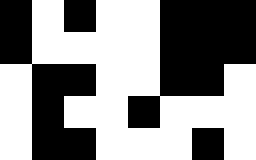[["black", "white", "black", "white", "white", "black", "black", "black"], ["black", "white", "white", "white", "white", "black", "black", "black"], ["white", "black", "black", "white", "white", "black", "black", "white"], ["white", "black", "white", "white", "black", "white", "white", "white"], ["white", "black", "black", "white", "white", "white", "black", "white"]]